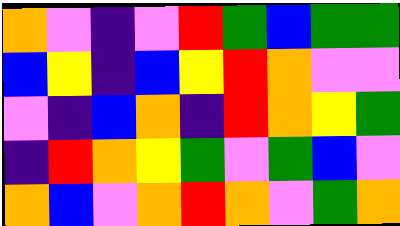[["orange", "violet", "indigo", "violet", "red", "green", "blue", "green", "green"], ["blue", "yellow", "indigo", "blue", "yellow", "red", "orange", "violet", "violet"], ["violet", "indigo", "blue", "orange", "indigo", "red", "orange", "yellow", "green"], ["indigo", "red", "orange", "yellow", "green", "violet", "green", "blue", "violet"], ["orange", "blue", "violet", "orange", "red", "orange", "violet", "green", "orange"]]